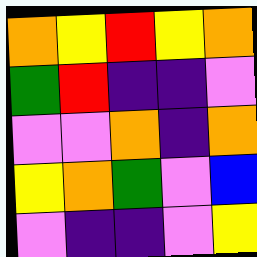[["orange", "yellow", "red", "yellow", "orange"], ["green", "red", "indigo", "indigo", "violet"], ["violet", "violet", "orange", "indigo", "orange"], ["yellow", "orange", "green", "violet", "blue"], ["violet", "indigo", "indigo", "violet", "yellow"]]